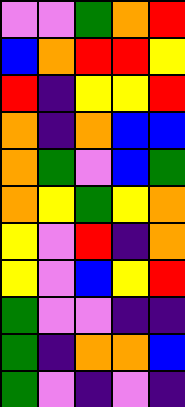[["violet", "violet", "green", "orange", "red"], ["blue", "orange", "red", "red", "yellow"], ["red", "indigo", "yellow", "yellow", "red"], ["orange", "indigo", "orange", "blue", "blue"], ["orange", "green", "violet", "blue", "green"], ["orange", "yellow", "green", "yellow", "orange"], ["yellow", "violet", "red", "indigo", "orange"], ["yellow", "violet", "blue", "yellow", "red"], ["green", "violet", "violet", "indigo", "indigo"], ["green", "indigo", "orange", "orange", "blue"], ["green", "violet", "indigo", "violet", "indigo"]]